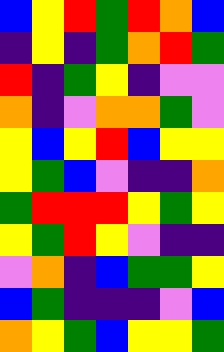[["blue", "yellow", "red", "green", "red", "orange", "blue"], ["indigo", "yellow", "indigo", "green", "orange", "red", "green"], ["red", "indigo", "green", "yellow", "indigo", "violet", "violet"], ["orange", "indigo", "violet", "orange", "orange", "green", "violet"], ["yellow", "blue", "yellow", "red", "blue", "yellow", "yellow"], ["yellow", "green", "blue", "violet", "indigo", "indigo", "orange"], ["green", "red", "red", "red", "yellow", "green", "yellow"], ["yellow", "green", "red", "yellow", "violet", "indigo", "indigo"], ["violet", "orange", "indigo", "blue", "green", "green", "yellow"], ["blue", "green", "indigo", "indigo", "indigo", "violet", "blue"], ["orange", "yellow", "green", "blue", "yellow", "yellow", "green"]]